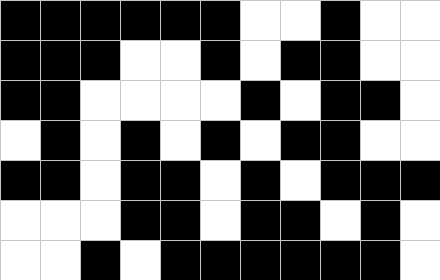[["black", "black", "black", "black", "black", "black", "white", "white", "black", "white", "white"], ["black", "black", "black", "white", "white", "black", "white", "black", "black", "white", "white"], ["black", "black", "white", "white", "white", "white", "black", "white", "black", "black", "white"], ["white", "black", "white", "black", "white", "black", "white", "black", "black", "white", "white"], ["black", "black", "white", "black", "black", "white", "black", "white", "black", "black", "black"], ["white", "white", "white", "black", "black", "white", "black", "black", "white", "black", "white"], ["white", "white", "black", "white", "black", "black", "black", "black", "black", "black", "white"]]